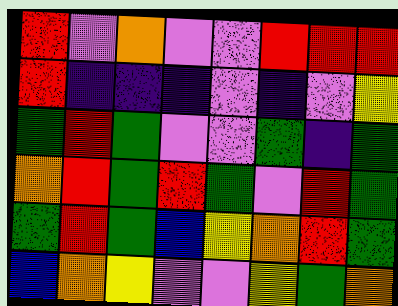[["red", "violet", "orange", "violet", "violet", "red", "red", "red"], ["red", "indigo", "indigo", "indigo", "violet", "indigo", "violet", "yellow"], ["green", "red", "green", "violet", "violet", "green", "indigo", "green"], ["orange", "red", "green", "red", "green", "violet", "red", "green"], ["green", "red", "green", "blue", "yellow", "orange", "red", "green"], ["blue", "orange", "yellow", "violet", "violet", "yellow", "green", "orange"]]